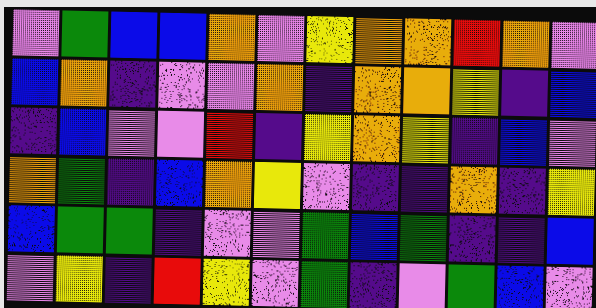[["violet", "green", "blue", "blue", "orange", "violet", "yellow", "orange", "orange", "red", "orange", "violet"], ["blue", "orange", "indigo", "violet", "violet", "orange", "indigo", "orange", "orange", "yellow", "indigo", "blue"], ["indigo", "blue", "violet", "violet", "red", "indigo", "yellow", "orange", "yellow", "indigo", "blue", "violet"], ["orange", "green", "indigo", "blue", "orange", "yellow", "violet", "indigo", "indigo", "orange", "indigo", "yellow"], ["blue", "green", "green", "indigo", "violet", "violet", "green", "blue", "green", "indigo", "indigo", "blue"], ["violet", "yellow", "indigo", "red", "yellow", "violet", "green", "indigo", "violet", "green", "blue", "violet"]]